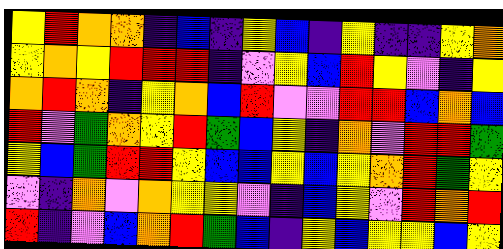[["yellow", "red", "orange", "orange", "indigo", "blue", "indigo", "yellow", "blue", "indigo", "yellow", "indigo", "indigo", "yellow", "orange"], ["yellow", "orange", "yellow", "red", "red", "red", "indigo", "violet", "yellow", "blue", "red", "yellow", "violet", "indigo", "yellow"], ["orange", "red", "orange", "indigo", "yellow", "orange", "blue", "red", "violet", "violet", "red", "red", "blue", "orange", "blue"], ["red", "violet", "green", "orange", "yellow", "red", "green", "blue", "yellow", "indigo", "orange", "violet", "red", "red", "green"], ["yellow", "blue", "green", "red", "red", "yellow", "blue", "blue", "yellow", "blue", "yellow", "orange", "red", "green", "yellow"], ["violet", "indigo", "orange", "violet", "orange", "yellow", "yellow", "violet", "indigo", "blue", "yellow", "violet", "red", "orange", "red"], ["red", "indigo", "violet", "blue", "orange", "red", "green", "blue", "indigo", "yellow", "blue", "yellow", "yellow", "blue", "yellow"]]